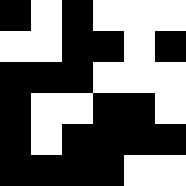[["black", "white", "black", "white", "white", "white"], ["white", "white", "black", "black", "white", "black"], ["black", "black", "black", "white", "white", "white"], ["black", "white", "white", "black", "black", "white"], ["black", "white", "black", "black", "black", "black"], ["black", "black", "black", "black", "white", "white"]]